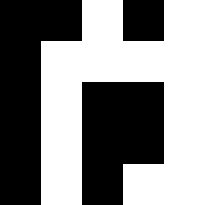[["black", "black", "white", "black", "white"], ["black", "white", "white", "white", "white"], ["black", "white", "black", "black", "white"], ["black", "white", "black", "black", "white"], ["black", "white", "black", "white", "white"]]